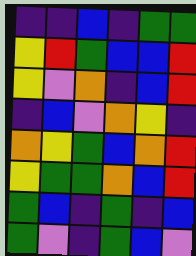[["indigo", "indigo", "blue", "indigo", "green", "green"], ["yellow", "red", "green", "blue", "blue", "red"], ["yellow", "violet", "orange", "indigo", "blue", "red"], ["indigo", "blue", "violet", "orange", "yellow", "indigo"], ["orange", "yellow", "green", "blue", "orange", "red"], ["yellow", "green", "green", "orange", "blue", "red"], ["green", "blue", "indigo", "green", "indigo", "blue"], ["green", "violet", "indigo", "green", "blue", "violet"]]